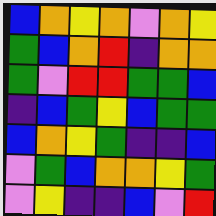[["blue", "orange", "yellow", "orange", "violet", "orange", "yellow"], ["green", "blue", "orange", "red", "indigo", "orange", "orange"], ["green", "violet", "red", "red", "green", "green", "blue"], ["indigo", "blue", "green", "yellow", "blue", "green", "green"], ["blue", "orange", "yellow", "green", "indigo", "indigo", "blue"], ["violet", "green", "blue", "orange", "orange", "yellow", "green"], ["violet", "yellow", "indigo", "indigo", "blue", "violet", "red"]]